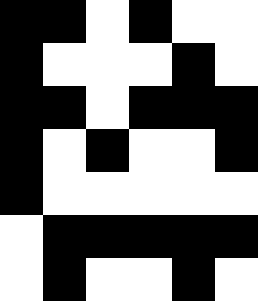[["black", "black", "white", "black", "white", "white"], ["black", "white", "white", "white", "black", "white"], ["black", "black", "white", "black", "black", "black"], ["black", "white", "black", "white", "white", "black"], ["black", "white", "white", "white", "white", "white"], ["white", "black", "black", "black", "black", "black"], ["white", "black", "white", "white", "black", "white"]]